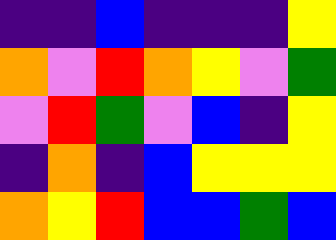[["indigo", "indigo", "blue", "indigo", "indigo", "indigo", "yellow"], ["orange", "violet", "red", "orange", "yellow", "violet", "green"], ["violet", "red", "green", "violet", "blue", "indigo", "yellow"], ["indigo", "orange", "indigo", "blue", "yellow", "yellow", "yellow"], ["orange", "yellow", "red", "blue", "blue", "green", "blue"]]